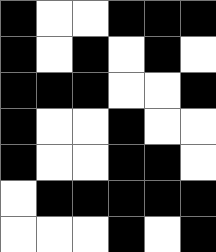[["black", "white", "white", "black", "black", "black"], ["black", "white", "black", "white", "black", "white"], ["black", "black", "black", "white", "white", "black"], ["black", "white", "white", "black", "white", "white"], ["black", "white", "white", "black", "black", "white"], ["white", "black", "black", "black", "black", "black"], ["white", "white", "white", "black", "white", "black"]]